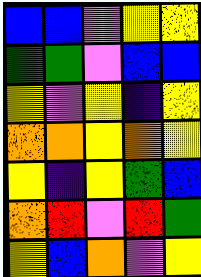[["blue", "blue", "violet", "yellow", "yellow"], ["green", "green", "violet", "blue", "blue"], ["yellow", "violet", "yellow", "indigo", "yellow"], ["orange", "orange", "yellow", "orange", "yellow"], ["yellow", "indigo", "yellow", "green", "blue"], ["orange", "red", "violet", "red", "green"], ["yellow", "blue", "orange", "violet", "yellow"]]